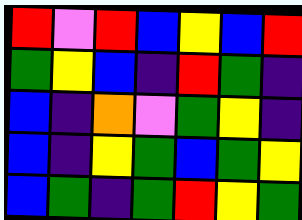[["red", "violet", "red", "blue", "yellow", "blue", "red"], ["green", "yellow", "blue", "indigo", "red", "green", "indigo"], ["blue", "indigo", "orange", "violet", "green", "yellow", "indigo"], ["blue", "indigo", "yellow", "green", "blue", "green", "yellow"], ["blue", "green", "indigo", "green", "red", "yellow", "green"]]